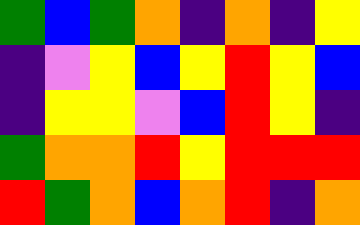[["green", "blue", "green", "orange", "indigo", "orange", "indigo", "yellow"], ["indigo", "violet", "yellow", "blue", "yellow", "red", "yellow", "blue"], ["indigo", "yellow", "yellow", "violet", "blue", "red", "yellow", "indigo"], ["green", "orange", "orange", "red", "yellow", "red", "red", "red"], ["red", "green", "orange", "blue", "orange", "red", "indigo", "orange"]]